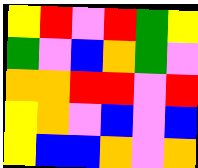[["yellow", "red", "violet", "red", "green", "yellow"], ["green", "violet", "blue", "orange", "green", "violet"], ["orange", "orange", "red", "red", "violet", "red"], ["yellow", "orange", "violet", "blue", "violet", "blue"], ["yellow", "blue", "blue", "orange", "violet", "orange"]]